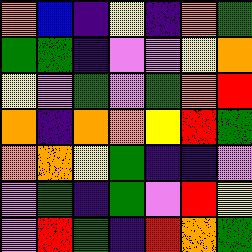[["orange", "blue", "indigo", "yellow", "indigo", "orange", "green"], ["green", "green", "indigo", "violet", "violet", "yellow", "orange"], ["yellow", "violet", "green", "violet", "green", "orange", "red"], ["orange", "indigo", "orange", "orange", "yellow", "red", "green"], ["orange", "orange", "yellow", "green", "indigo", "indigo", "violet"], ["violet", "green", "indigo", "green", "violet", "red", "yellow"], ["violet", "red", "green", "indigo", "red", "orange", "green"]]